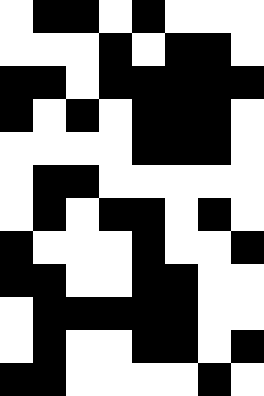[["white", "black", "black", "white", "black", "white", "white", "white"], ["white", "white", "white", "black", "white", "black", "black", "white"], ["black", "black", "white", "black", "black", "black", "black", "black"], ["black", "white", "black", "white", "black", "black", "black", "white"], ["white", "white", "white", "white", "black", "black", "black", "white"], ["white", "black", "black", "white", "white", "white", "white", "white"], ["white", "black", "white", "black", "black", "white", "black", "white"], ["black", "white", "white", "white", "black", "white", "white", "black"], ["black", "black", "white", "white", "black", "black", "white", "white"], ["white", "black", "black", "black", "black", "black", "white", "white"], ["white", "black", "white", "white", "black", "black", "white", "black"], ["black", "black", "white", "white", "white", "white", "black", "white"]]